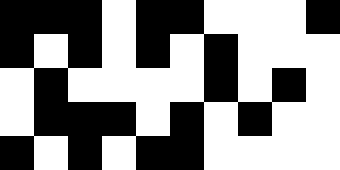[["black", "black", "black", "white", "black", "black", "white", "white", "white", "black"], ["black", "white", "black", "white", "black", "white", "black", "white", "white", "white"], ["white", "black", "white", "white", "white", "white", "black", "white", "black", "white"], ["white", "black", "black", "black", "white", "black", "white", "black", "white", "white"], ["black", "white", "black", "white", "black", "black", "white", "white", "white", "white"]]